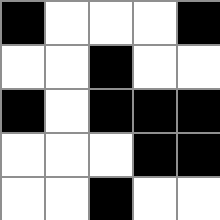[["black", "white", "white", "white", "black"], ["white", "white", "black", "white", "white"], ["black", "white", "black", "black", "black"], ["white", "white", "white", "black", "black"], ["white", "white", "black", "white", "white"]]